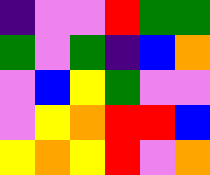[["indigo", "violet", "violet", "red", "green", "green"], ["green", "violet", "green", "indigo", "blue", "orange"], ["violet", "blue", "yellow", "green", "violet", "violet"], ["violet", "yellow", "orange", "red", "red", "blue"], ["yellow", "orange", "yellow", "red", "violet", "orange"]]